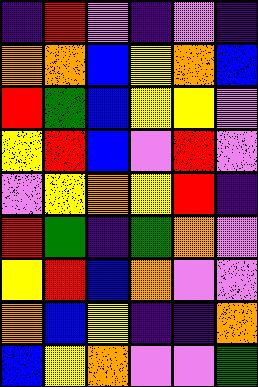[["indigo", "red", "violet", "indigo", "violet", "indigo"], ["orange", "orange", "blue", "yellow", "orange", "blue"], ["red", "green", "blue", "yellow", "yellow", "violet"], ["yellow", "red", "blue", "violet", "red", "violet"], ["violet", "yellow", "orange", "yellow", "red", "indigo"], ["red", "green", "indigo", "green", "orange", "violet"], ["yellow", "red", "blue", "orange", "violet", "violet"], ["orange", "blue", "yellow", "indigo", "indigo", "orange"], ["blue", "yellow", "orange", "violet", "violet", "green"]]